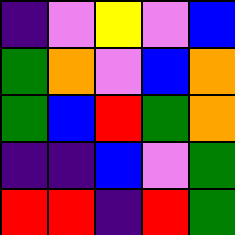[["indigo", "violet", "yellow", "violet", "blue"], ["green", "orange", "violet", "blue", "orange"], ["green", "blue", "red", "green", "orange"], ["indigo", "indigo", "blue", "violet", "green"], ["red", "red", "indigo", "red", "green"]]